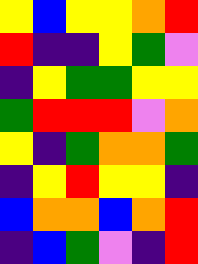[["yellow", "blue", "yellow", "yellow", "orange", "red"], ["red", "indigo", "indigo", "yellow", "green", "violet"], ["indigo", "yellow", "green", "green", "yellow", "yellow"], ["green", "red", "red", "red", "violet", "orange"], ["yellow", "indigo", "green", "orange", "orange", "green"], ["indigo", "yellow", "red", "yellow", "yellow", "indigo"], ["blue", "orange", "orange", "blue", "orange", "red"], ["indigo", "blue", "green", "violet", "indigo", "red"]]